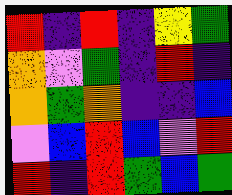[["red", "indigo", "red", "indigo", "yellow", "green"], ["orange", "violet", "green", "indigo", "red", "indigo"], ["orange", "green", "orange", "indigo", "indigo", "blue"], ["violet", "blue", "red", "blue", "violet", "red"], ["red", "indigo", "red", "green", "blue", "green"]]